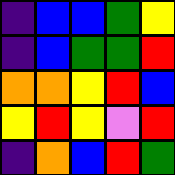[["indigo", "blue", "blue", "green", "yellow"], ["indigo", "blue", "green", "green", "red"], ["orange", "orange", "yellow", "red", "blue"], ["yellow", "red", "yellow", "violet", "red"], ["indigo", "orange", "blue", "red", "green"]]